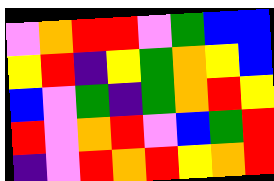[["violet", "orange", "red", "red", "violet", "green", "blue", "blue"], ["yellow", "red", "indigo", "yellow", "green", "orange", "yellow", "blue"], ["blue", "violet", "green", "indigo", "green", "orange", "red", "yellow"], ["red", "violet", "orange", "red", "violet", "blue", "green", "red"], ["indigo", "violet", "red", "orange", "red", "yellow", "orange", "red"]]